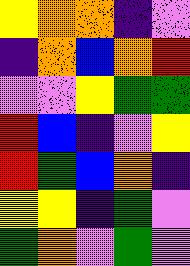[["yellow", "orange", "orange", "indigo", "violet"], ["indigo", "orange", "blue", "orange", "red"], ["violet", "violet", "yellow", "green", "green"], ["red", "blue", "indigo", "violet", "yellow"], ["red", "green", "blue", "orange", "indigo"], ["yellow", "yellow", "indigo", "green", "violet"], ["green", "orange", "violet", "green", "violet"]]